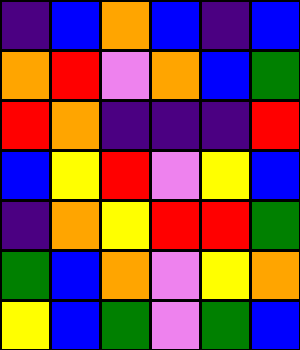[["indigo", "blue", "orange", "blue", "indigo", "blue"], ["orange", "red", "violet", "orange", "blue", "green"], ["red", "orange", "indigo", "indigo", "indigo", "red"], ["blue", "yellow", "red", "violet", "yellow", "blue"], ["indigo", "orange", "yellow", "red", "red", "green"], ["green", "blue", "orange", "violet", "yellow", "orange"], ["yellow", "blue", "green", "violet", "green", "blue"]]